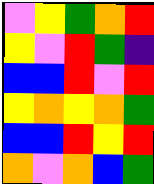[["violet", "yellow", "green", "orange", "red"], ["yellow", "violet", "red", "green", "indigo"], ["blue", "blue", "red", "violet", "red"], ["yellow", "orange", "yellow", "orange", "green"], ["blue", "blue", "red", "yellow", "red"], ["orange", "violet", "orange", "blue", "green"]]